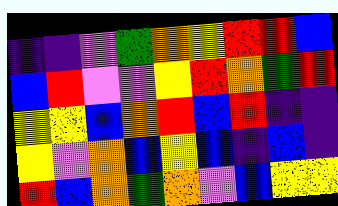[["indigo", "indigo", "violet", "green", "orange", "yellow", "red", "red", "blue"], ["blue", "red", "violet", "violet", "yellow", "red", "orange", "green", "red"], ["yellow", "yellow", "blue", "orange", "red", "blue", "red", "indigo", "indigo"], ["yellow", "violet", "orange", "blue", "yellow", "blue", "indigo", "blue", "indigo"], ["red", "blue", "orange", "green", "orange", "violet", "blue", "yellow", "yellow"]]